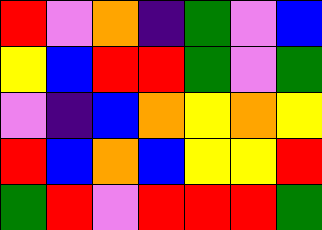[["red", "violet", "orange", "indigo", "green", "violet", "blue"], ["yellow", "blue", "red", "red", "green", "violet", "green"], ["violet", "indigo", "blue", "orange", "yellow", "orange", "yellow"], ["red", "blue", "orange", "blue", "yellow", "yellow", "red"], ["green", "red", "violet", "red", "red", "red", "green"]]